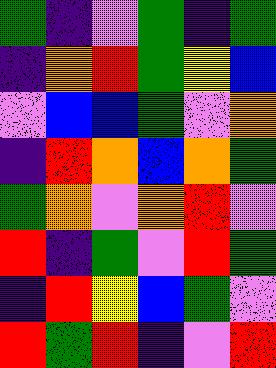[["green", "indigo", "violet", "green", "indigo", "green"], ["indigo", "orange", "red", "green", "yellow", "blue"], ["violet", "blue", "blue", "green", "violet", "orange"], ["indigo", "red", "orange", "blue", "orange", "green"], ["green", "orange", "violet", "orange", "red", "violet"], ["red", "indigo", "green", "violet", "red", "green"], ["indigo", "red", "yellow", "blue", "green", "violet"], ["red", "green", "red", "indigo", "violet", "red"]]